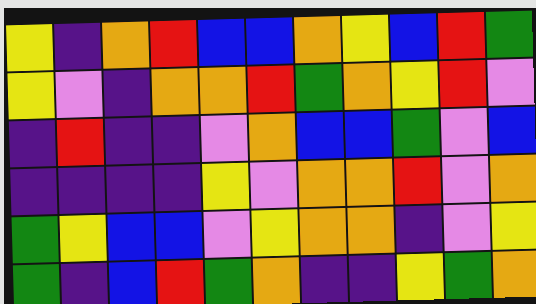[["yellow", "indigo", "orange", "red", "blue", "blue", "orange", "yellow", "blue", "red", "green"], ["yellow", "violet", "indigo", "orange", "orange", "red", "green", "orange", "yellow", "red", "violet"], ["indigo", "red", "indigo", "indigo", "violet", "orange", "blue", "blue", "green", "violet", "blue"], ["indigo", "indigo", "indigo", "indigo", "yellow", "violet", "orange", "orange", "red", "violet", "orange"], ["green", "yellow", "blue", "blue", "violet", "yellow", "orange", "orange", "indigo", "violet", "yellow"], ["green", "indigo", "blue", "red", "green", "orange", "indigo", "indigo", "yellow", "green", "orange"]]